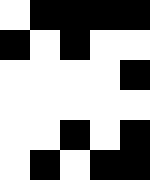[["white", "black", "black", "black", "black"], ["black", "white", "black", "white", "white"], ["white", "white", "white", "white", "black"], ["white", "white", "white", "white", "white"], ["white", "white", "black", "white", "black"], ["white", "black", "white", "black", "black"]]